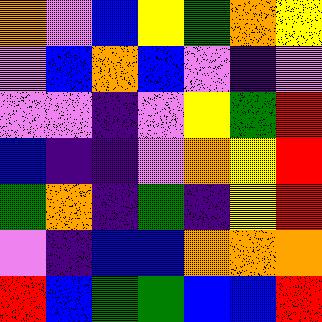[["orange", "violet", "blue", "yellow", "green", "orange", "yellow"], ["violet", "blue", "orange", "blue", "violet", "indigo", "violet"], ["violet", "violet", "indigo", "violet", "yellow", "green", "red"], ["blue", "indigo", "indigo", "violet", "orange", "yellow", "red"], ["green", "orange", "indigo", "green", "indigo", "yellow", "red"], ["violet", "indigo", "blue", "blue", "orange", "orange", "orange"], ["red", "blue", "green", "green", "blue", "blue", "red"]]